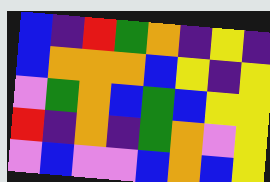[["blue", "indigo", "red", "green", "orange", "indigo", "yellow", "indigo"], ["blue", "orange", "orange", "orange", "blue", "yellow", "indigo", "yellow"], ["violet", "green", "orange", "blue", "green", "blue", "yellow", "yellow"], ["red", "indigo", "orange", "indigo", "green", "orange", "violet", "yellow"], ["violet", "blue", "violet", "violet", "blue", "orange", "blue", "yellow"]]